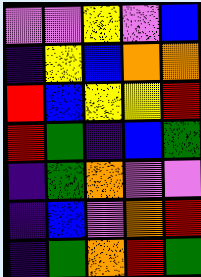[["violet", "violet", "yellow", "violet", "blue"], ["indigo", "yellow", "blue", "orange", "orange"], ["red", "blue", "yellow", "yellow", "red"], ["red", "green", "indigo", "blue", "green"], ["indigo", "green", "orange", "violet", "violet"], ["indigo", "blue", "violet", "orange", "red"], ["indigo", "green", "orange", "red", "green"]]